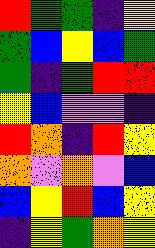[["red", "green", "green", "indigo", "yellow"], ["green", "blue", "yellow", "blue", "green"], ["green", "indigo", "green", "red", "red"], ["yellow", "blue", "violet", "violet", "indigo"], ["red", "orange", "indigo", "red", "yellow"], ["orange", "violet", "orange", "violet", "blue"], ["blue", "yellow", "red", "blue", "yellow"], ["indigo", "yellow", "green", "orange", "yellow"]]